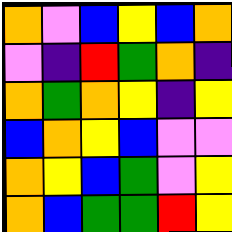[["orange", "violet", "blue", "yellow", "blue", "orange"], ["violet", "indigo", "red", "green", "orange", "indigo"], ["orange", "green", "orange", "yellow", "indigo", "yellow"], ["blue", "orange", "yellow", "blue", "violet", "violet"], ["orange", "yellow", "blue", "green", "violet", "yellow"], ["orange", "blue", "green", "green", "red", "yellow"]]